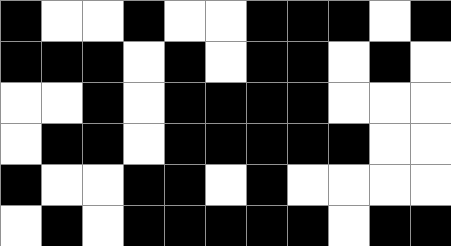[["black", "white", "white", "black", "white", "white", "black", "black", "black", "white", "black"], ["black", "black", "black", "white", "black", "white", "black", "black", "white", "black", "white"], ["white", "white", "black", "white", "black", "black", "black", "black", "white", "white", "white"], ["white", "black", "black", "white", "black", "black", "black", "black", "black", "white", "white"], ["black", "white", "white", "black", "black", "white", "black", "white", "white", "white", "white"], ["white", "black", "white", "black", "black", "black", "black", "black", "white", "black", "black"]]